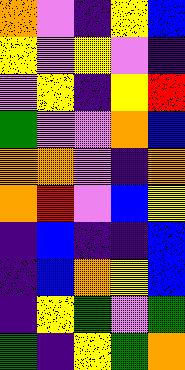[["orange", "violet", "indigo", "yellow", "blue"], ["yellow", "violet", "yellow", "violet", "indigo"], ["violet", "yellow", "indigo", "yellow", "red"], ["green", "violet", "violet", "orange", "blue"], ["orange", "orange", "violet", "indigo", "orange"], ["orange", "red", "violet", "blue", "yellow"], ["indigo", "blue", "indigo", "indigo", "blue"], ["indigo", "blue", "orange", "yellow", "blue"], ["indigo", "yellow", "green", "violet", "green"], ["green", "indigo", "yellow", "green", "orange"]]